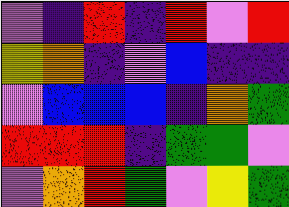[["violet", "indigo", "red", "indigo", "red", "violet", "red"], ["yellow", "orange", "indigo", "violet", "blue", "indigo", "indigo"], ["violet", "blue", "blue", "blue", "indigo", "orange", "green"], ["red", "red", "red", "indigo", "green", "green", "violet"], ["violet", "orange", "red", "green", "violet", "yellow", "green"]]